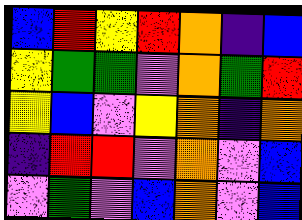[["blue", "red", "yellow", "red", "orange", "indigo", "blue"], ["yellow", "green", "green", "violet", "orange", "green", "red"], ["yellow", "blue", "violet", "yellow", "orange", "indigo", "orange"], ["indigo", "red", "red", "violet", "orange", "violet", "blue"], ["violet", "green", "violet", "blue", "orange", "violet", "blue"]]